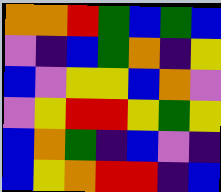[["orange", "orange", "red", "green", "blue", "green", "blue"], ["violet", "indigo", "blue", "green", "orange", "indigo", "yellow"], ["blue", "violet", "yellow", "yellow", "blue", "orange", "violet"], ["violet", "yellow", "red", "red", "yellow", "green", "yellow"], ["blue", "orange", "green", "indigo", "blue", "violet", "indigo"], ["blue", "yellow", "orange", "red", "red", "indigo", "blue"]]